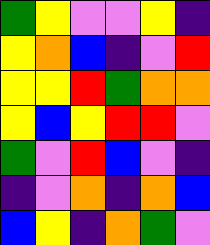[["green", "yellow", "violet", "violet", "yellow", "indigo"], ["yellow", "orange", "blue", "indigo", "violet", "red"], ["yellow", "yellow", "red", "green", "orange", "orange"], ["yellow", "blue", "yellow", "red", "red", "violet"], ["green", "violet", "red", "blue", "violet", "indigo"], ["indigo", "violet", "orange", "indigo", "orange", "blue"], ["blue", "yellow", "indigo", "orange", "green", "violet"]]